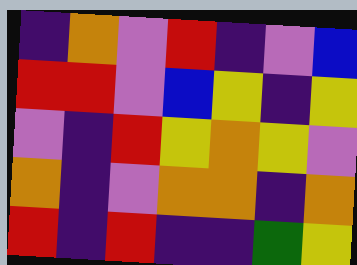[["indigo", "orange", "violet", "red", "indigo", "violet", "blue"], ["red", "red", "violet", "blue", "yellow", "indigo", "yellow"], ["violet", "indigo", "red", "yellow", "orange", "yellow", "violet"], ["orange", "indigo", "violet", "orange", "orange", "indigo", "orange"], ["red", "indigo", "red", "indigo", "indigo", "green", "yellow"]]